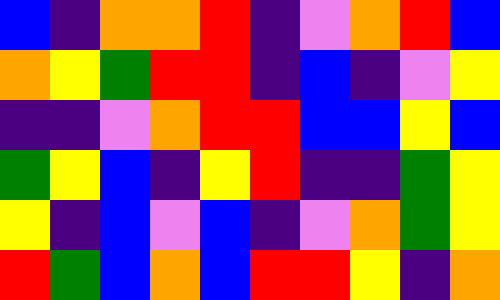[["blue", "indigo", "orange", "orange", "red", "indigo", "violet", "orange", "red", "blue"], ["orange", "yellow", "green", "red", "red", "indigo", "blue", "indigo", "violet", "yellow"], ["indigo", "indigo", "violet", "orange", "red", "red", "blue", "blue", "yellow", "blue"], ["green", "yellow", "blue", "indigo", "yellow", "red", "indigo", "indigo", "green", "yellow"], ["yellow", "indigo", "blue", "violet", "blue", "indigo", "violet", "orange", "green", "yellow"], ["red", "green", "blue", "orange", "blue", "red", "red", "yellow", "indigo", "orange"]]